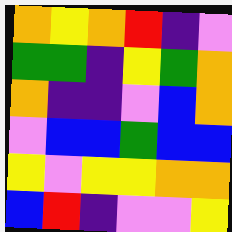[["orange", "yellow", "orange", "red", "indigo", "violet"], ["green", "green", "indigo", "yellow", "green", "orange"], ["orange", "indigo", "indigo", "violet", "blue", "orange"], ["violet", "blue", "blue", "green", "blue", "blue"], ["yellow", "violet", "yellow", "yellow", "orange", "orange"], ["blue", "red", "indigo", "violet", "violet", "yellow"]]